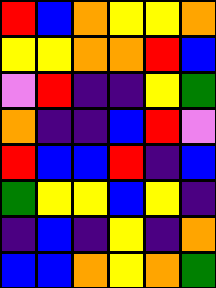[["red", "blue", "orange", "yellow", "yellow", "orange"], ["yellow", "yellow", "orange", "orange", "red", "blue"], ["violet", "red", "indigo", "indigo", "yellow", "green"], ["orange", "indigo", "indigo", "blue", "red", "violet"], ["red", "blue", "blue", "red", "indigo", "blue"], ["green", "yellow", "yellow", "blue", "yellow", "indigo"], ["indigo", "blue", "indigo", "yellow", "indigo", "orange"], ["blue", "blue", "orange", "yellow", "orange", "green"]]